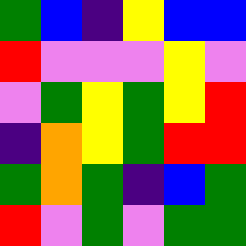[["green", "blue", "indigo", "yellow", "blue", "blue"], ["red", "violet", "violet", "violet", "yellow", "violet"], ["violet", "green", "yellow", "green", "yellow", "red"], ["indigo", "orange", "yellow", "green", "red", "red"], ["green", "orange", "green", "indigo", "blue", "green"], ["red", "violet", "green", "violet", "green", "green"]]